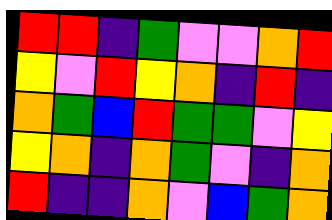[["red", "red", "indigo", "green", "violet", "violet", "orange", "red"], ["yellow", "violet", "red", "yellow", "orange", "indigo", "red", "indigo"], ["orange", "green", "blue", "red", "green", "green", "violet", "yellow"], ["yellow", "orange", "indigo", "orange", "green", "violet", "indigo", "orange"], ["red", "indigo", "indigo", "orange", "violet", "blue", "green", "orange"]]